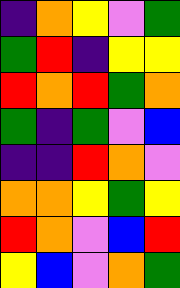[["indigo", "orange", "yellow", "violet", "green"], ["green", "red", "indigo", "yellow", "yellow"], ["red", "orange", "red", "green", "orange"], ["green", "indigo", "green", "violet", "blue"], ["indigo", "indigo", "red", "orange", "violet"], ["orange", "orange", "yellow", "green", "yellow"], ["red", "orange", "violet", "blue", "red"], ["yellow", "blue", "violet", "orange", "green"]]